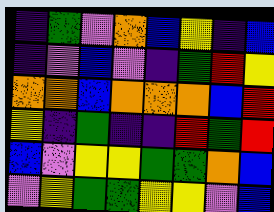[["indigo", "green", "violet", "orange", "blue", "yellow", "indigo", "blue"], ["indigo", "violet", "blue", "violet", "indigo", "green", "red", "yellow"], ["orange", "orange", "blue", "orange", "orange", "orange", "blue", "red"], ["yellow", "indigo", "green", "indigo", "indigo", "red", "green", "red"], ["blue", "violet", "yellow", "yellow", "green", "green", "orange", "blue"], ["violet", "yellow", "green", "green", "yellow", "yellow", "violet", "blue"]]